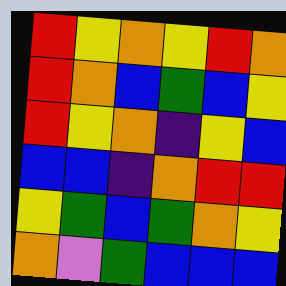[["red", "yellow", "orange", "yellow", "red", "orange"], ["red", "orange", "blue", "green", "blue", "yellow"], ["red", "yellow", "orange", "indigo", "yellow", "blue"], ["blue", "blue", "indigo", "orange", "red", "red"], ["yellow", "green", "blue", "green", "orange", "yellow"], ["orange", "violet", "green", "blue", "blue", "blue"]]